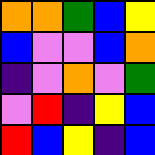[["orange", "orange", "green", "blue", "yellow"], ["blue", "violet", "violet", "blue", "orange"], ["indigo", "violet", "orange", "violet", "green"], ["violet", "red", "indigo", "yellow", "blue"], ["red", "blue", "yellow", "indigo", "blue"]]